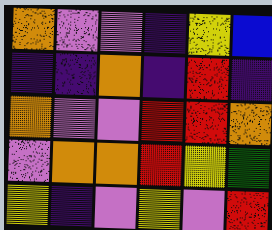[["orange", "violet", "violet", "indigo", "yellow", "blue"], ["indigo", "indigo", "orange", "indigo", "red", "indigo"], ["orange", "violet", "violet", "red", "red", "orange"], ["violet", "orange", "orange", "red", "yellow", "green"], ["yellow", "indigo", "violet", "yellow", "violet", "red"]]